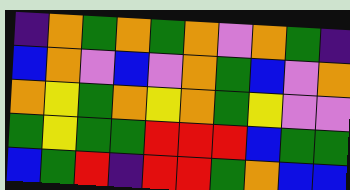[["indigo", "orange", "green", "orange", "green", "orange", "violet", "orange", "green", "indigo"], ["blue", "orange", "violet", "blue", "violet", "orange", "green", "blue", "violet", "orange"], ["orange", "yellow", "green", "orange", "yellow", "orange", "green", "yellow", "violet", "violet"], ["green", "yellow", "green", "green", "red", "red", "red", "blue", "green", "green"], ["blue", "green", "red", "indigo", "red", "red", "green", "orange", "blue", "blue"]]